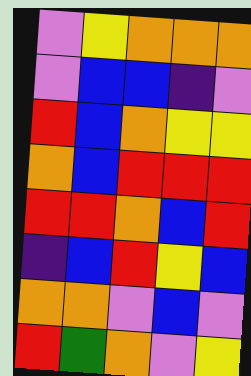[["violet", "yellow", "orange", "orange", "orange"], ["violet", "blue", "blue", "indigo", "violet"], ["red", "blue", "orange", "yellow", "yellow"], ["orange", "blue", "red", "red", "red"], ["red", "red", "orange", "blue", "red"], ["indigo", "blue", "red", "yellow", "blue"], ["orange", "orange", "violet", "blue", "violet"], ["red", "green", "orange", "violet", "yellow"]]